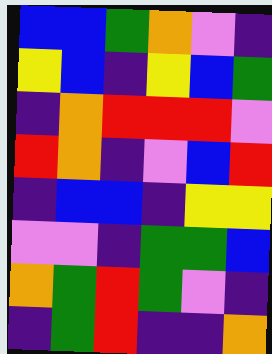[["blue", "blue", "green", "orange", "violet", "indigo"], ["yellow", "blue", "indigo", "yellow", "blue", "green"], ["indigo", "orange", "red", "red", "red", "violet"], ["red", "orange", "indigo", "violet", "blue", "red"], ["indigo", "blue", "blue", "indigo", "yellow", "yellow"], ["violet", "violet", "indigo", "green", "green", "blue"], ["orange", "green", "red", "green", "violet", "indigo"], ["indigo", "green", "red", "indigo", "indigo", "orange"]]